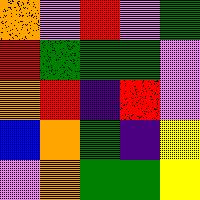[["orange", "violet", "red", "violet", "green"], ["red", "green", "green", "green", "violet"], ["orange", "red", "indigo", "red", "violet"], ["blue", "orange", "green", "indigo", "yellow"], ["violet", "orange", "green", "green", "yellow"]]